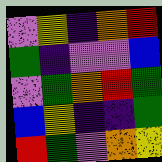[["violet", "yellow", "indigo", "orange", "red"], ["green", "indigo", "violet", "violet", "blue"], ["violet", "green", "orange", "red", "green"], ["blue", "yellow", "indigo", "indigo", "green"], ["red", "green", "violet", "orange", "yellow"]]